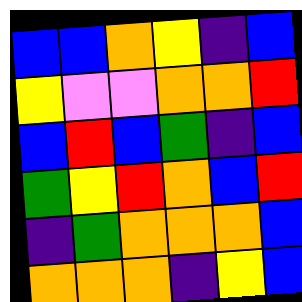[["blue", "blue", "orange", "yellow", "indigo", "blue"], ["yellow", "violet", "violet", "orange", "orange", "red"], ["blue", "red", "blue", "green", "indigo", "blue"], ["green", "yellow", "red", "orange", "blue", "red"], ["indigo", "green", "orange", "orange", "orange", "blue"], ["orange", "orange", "orange", "indigo", "yellow", "blue"]]